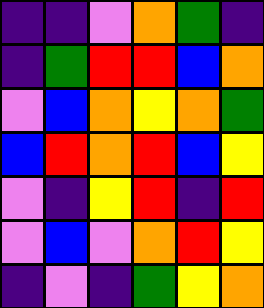[["indigo", "indigo", "violet", "orange", "green", "indigo"], ["indigo", "green", "red", "red", "blue", "orange"], ["violet", "blue", "orange", "yellow", "orange", "green"], ["blue", "red", "orange", "red", "blue", "yellow"], ["violet", "indigo", "yellow", "red", "indigo", "red"], ["violet", "blue", "violet", "orange", "red", "yellow"], ["indigo", "violet", "indigo", "green", "yellow", "orange"]]